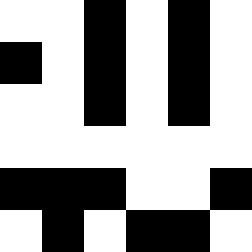[["white", "white", "black", "white", "black", "white"], ["black", "white", "black", "white", "black", "white"], ["white", "white", "black", "white", "black", "white"], ["white", "white", "white", "white", "white", "white"], ["black", "black", "black", "white", "white", "black"], ["white", "black", "white", "black", "black", "white"]]